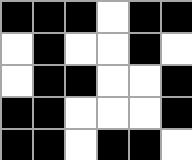[["black", "black", "black", "white", "black", "black"], ["white", "black", "white", "white", "black", "white"], ["white", "black", "black", "white", "white", "black"], ["black", "black", "white", "white", "white", "black"], ["black", "black", "white", "black", "black", "white"]]